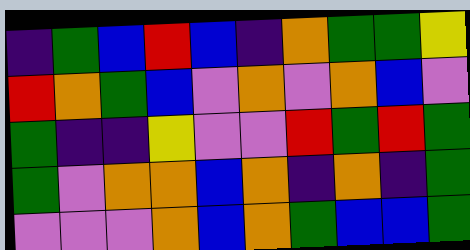[["indigo", "green", "blue", "red", "blue", "indigo", "orange", "green", "green", "yellow"], ["red", "orange", "green", "blue", "violet", "orange", "violet", "orange", "blue", "violet"], ["green", "indigo", "indigo", "yellow", "violet", "violet", "red", "green", "red", "green"], ["green", "violet", "orange", "orange", "blue", "orange", "indigo", "orange", "indigo", "green"], ["violet", "violet", "violet", "orange", "blue", "orange", "green", "blue", "blue", "green"]]